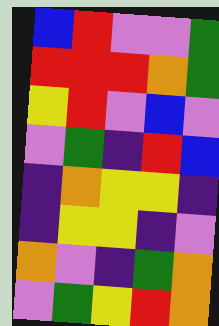[["blue", "red", "violet", "violet", "green"], ["red", "red", "red", "orange", "green"], ["yellow", "red", "violet", "blue", "violet"], ["violet", "green", "indigo", "red", "blue"], ["indigo", "orange", "yellow", "yellow", "indigo"], ["indigo", "yellow", "yellow", "indigo", "violet"], ["orange", "violet", "indigo", "green", "orange"], ["violet", "green", "yellow", "red", "orange"]]